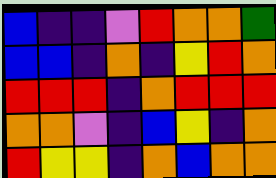[["blue", "indigo", "indigo", "violet", "red", "orange", "orange", "green"], ["blue", "blue", "indigo", "orange", "indigo", "yellow", "red", "orange"], ["red", "red", "red", "indigo", "orange", "red", "red", "red"], ["orange", "orange", "violet", "indigo", "blue", "yellow", "indigo", "orange"], ["red", "yellow", "yellow", "indigo", "orange", "blue", "orange", "orange"]]